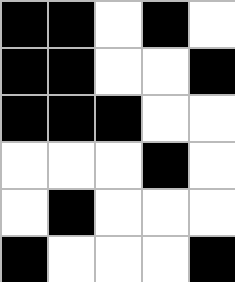[["black", "black", "white", "black", "white"], ["black", "black", "white", "white", "black"], ["black", "black", "black", "white", "white"], ["white", "white", "white", "black", "white"], ["white", "black", "white", "white", "white"], ["black", "white", "white", "white", "black"]]